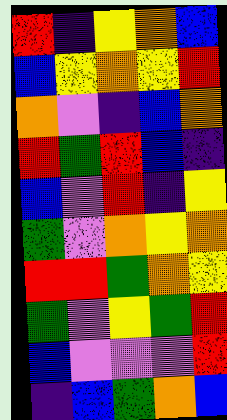[["red", "indigo", "yellow", "orange", "blue"], ["blue", "yellow", "orange", "yellow", "red"], ["orange", "violet", "indigo", "blue", "orange"], ["red", "green", "red", "blue", "indigo"], ["blue", "violet", "red", "indigo", "yellow"], ["green", "violet", "orange", "yellow", "orange"], ["red", "red", "green", "orange", "yellow"], ["green", "violet", "yellow", "green", "red"], ["blue", "violet", "violet", "violet", "red"], ["indigo", "blue", "green", "orange", "blue"]]